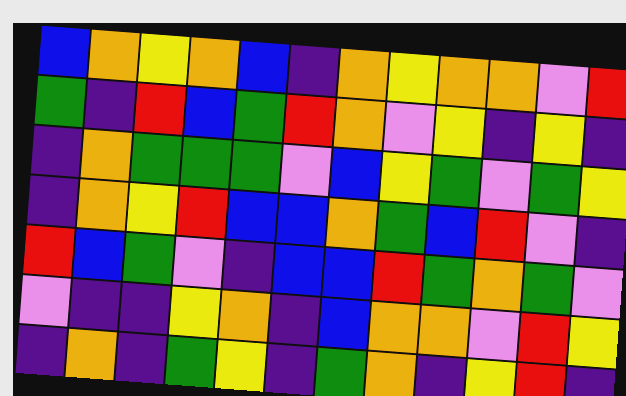[["blue", "orange", "yellow", "orange", "blue", "indigo", "orange", "yellow", "orange", "orange", "violet", "red"], ["green", "indigo", "red", "blue", "green", "red", "orange", "violet", "yellow", "indigo", "yellow", "indigo"], ["indigo", "orange", "green", "green", "green", "violet", "blue", "yellow", "green", "violet", "green", "yellow"], ["indigo", "orange", "yellow", "red", "blue", "blue", "orange", "green", "blue", "red", "violet", "indigo"], ["red", "blue", "green", "violet", "indigo", "blue", "blue", "red", "green", "orange", "green", "violet"], ["violet", "indigo", "indigo", "yellow", "orange", "indigo", "blue", "orange", "orange", "violet", "red", "yellow"], ["indigo", "orange", "indigo", "green", "yellow", "indigo", "green", "orange", "indigo", "yellow", "red", "indigo"]]